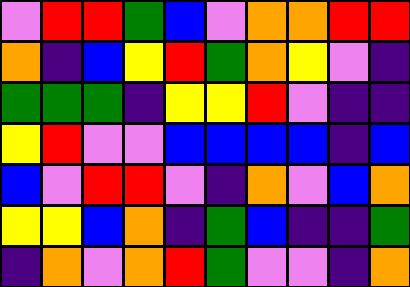[["violet", "red", "red", "green", "blue", "violet", "orange", "orange", "red", "red"], ["orange", "indigo", "blue", "yellow", "red", "green", "orange", "yellow", "violet", "indigo"], ["green", "green", "green", "indigo", "yellow", "yellow", "red", "violet", "indigo", "indigo"], ["yellow", "red", "violet", "violet", "blue", "blue", "blue", "blue", "indigo", "blue"], ["blue", "violet", "red", "red", "violet", "indigo", "orange", "violet", "blue", "orange"], ["yellow", "yellow", "blue", "orange", "indigo", "green", "blue", "indigo", "indigo", "green"], ["indigo", "orange", "violet", "orange", "red", "green", "violet", "violet", "indigo", "orange"]]